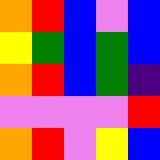[["orange", "red", "blue", "violet", "blue"], ["yellow", "green", "blue", "green", "blue"], ["orange", "red", "blue", "green", "indigo"], ["violet", "violet", "violet", "violet", "red"], ["orange", "red", "violet", "yellow", "blue"]]